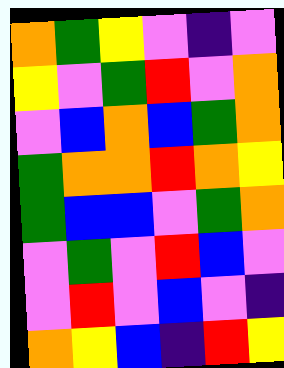[["orange", "green", "yellow", "violet", "indigo", "violet"], ["yellow", "violet", "green", "red", "violet", "orange"], ["violet", "blue", "orange", "blue", "green", "orange"], ["green", "orange", "orange", "red", "orange", "yellow"], ["green", "blue", "blue", "violet", "green", "orange"], ["violet", "green", "violet", "red", "blue", "violet"], ["violet", "red", "violet", "blue", "violet", "indigo"], ["orange", "yellow", "blue", "indigo", "red", "yellow"]]